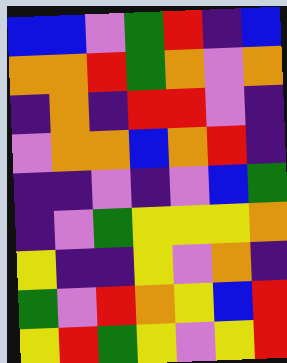[["blue", "blue", "violet", "green", "red", "indigo", "blue"], ["orange", "orange", "red", "green", "orange", "violet", "orange"], ["indigo", "orange", "indigo", "red", "red", "violet", "indigo"], ["violet", "orange", "orange", "blue", "orange", "red", "indigo"], ["indigo", "indigo", "violet", "indigo", "violet", "blue", "green"], ["indigo", "violet", "green", "yellow", "yellow", "yellow", "orange"], ["yellow", "indigo", "indigo", "yellow", "violet", "orange", "indigo"], ["green", "violet", "red", "orange", "yellow", "blue", "red"], ["yellow", "red", "green", "yellow", "violet", "yellow", "red"]]